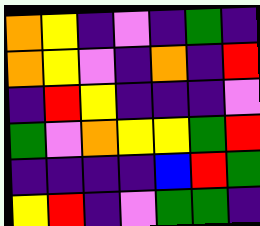[["orange", "yellow", "indigo", "violet", "indigo", "green", "indigo"], ["orange", "yellow", "violet", "indigo", "orange", "indigo", "red"], ["indigo", "red", "yellow", "indigo", "indigo", "indigo", "violet"], ["green", "violet", "orange", "yellow", "yellow", "green", "red"], ["indigo", "indigo", "indigo", "indigo", "blue", "red", "green"], ["yellow", "red", "indigo", "violet", "green", "green", "indigo"]]